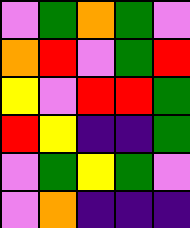[["violet", "green", "orange", "green", "violet"], ["orange", "red", "violet", "green", "red"], ["yellow", "violet", "red", "red", "green"], ["red", "yellow", "indigo", "indigo", "green"], ["violet", "green", "yellow", "green", "violet"], ["violet", "orange", "indigo", "indigo", "indigo"]]